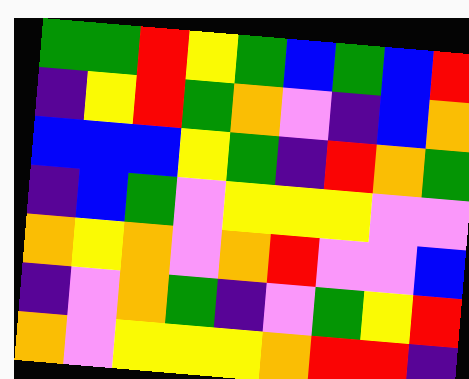[["green", "green", "red", "yellow", "green", "blue", "green", "blue", "red"], ["indigo", "yellow", "red", "green", "orange", "violet", "indigo", "blue", "orange"], ["blue", "blue", "blue", "yellow", "green", "indigo", "red", "orange", "green"], ["indigo", "blue", "green", "violet", "yellow", "yellow", "yellow", "violet", "violet"], ["orange", "yellow", "orange", "violet", "orange", "red", "violet", "violet", "blue"], ["indigo", "violet", "orange", "green", "indigo", "violet", "green", "yellow", "red"], ["orange", "violet", "yellow", "yellow", "yellow", "orange", "red", "red", "indigo"]]